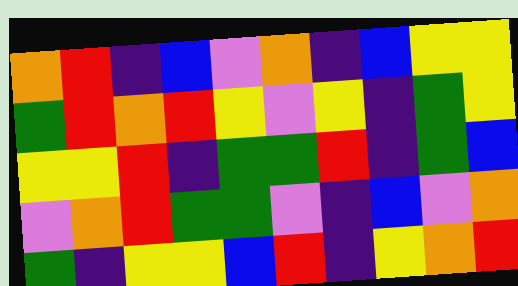[["orange", "red", "indigo", "blue", "violet", "orange", "indigo", "blue", "yellow", "yellow"], ["green", "red", "orange", "red", "yellow", "violet", "yellow", "indigo", "green", "yellow"], ["yellow", "yellow", "red", "indigo", "green", "green", "red", "indigo", "green", "blue"], ["violet", "orange", "red", "green", "green", "violet", "indigo", "blue", "violet", "orange"], ["green", "indigo", "yellow", "yellow", "blue", "red", "indigo", "yellow", "orange", "red"]]